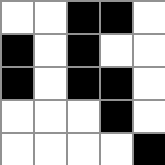[["white", "white", "black", "black", "white"], ["black", "white", "black", "white", "white"], ["black", "white", "black", "black", "white"], ["white", "white", "white", "black", "white"], ["white", "white", "white", "white", "black"]]